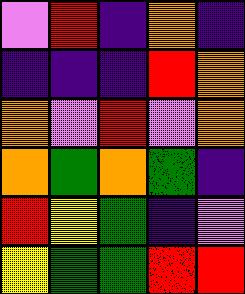[["violet", "red", "indigo", "orange", "indigo"], ["indigo", "indigo", "indigo", "red", "orange"], ["orange", "violet", "red", "violet", "orange"], ["orange", "green", "orange", "green", "indigo"], ["red", "yellow", "green", "indigo", "violet"], ["yellow", "green", "green", "red", "red"]]